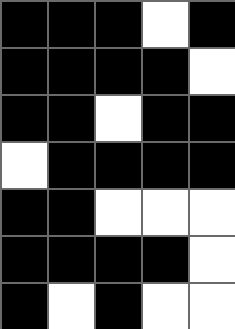[["black", "black", "black", "white", "black"], ["black", "black", "black", "black", "white"], ["black", "black", "white", "black", "black"], ["white", "black", "black", "black", "black"], ["black", "black", "white", "white", "white"], ["black", "black", "black", "black", "white"], ["black", "white", "black", "white", "white"]]